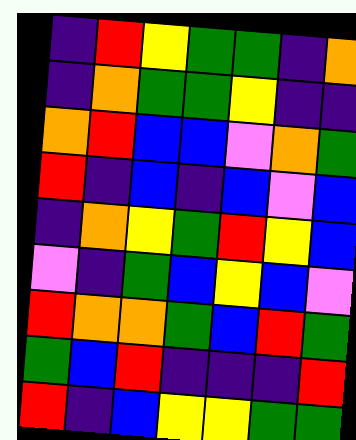[["indigo", "red", "yellow", "green", "green", "indigo", "orange"], ["indigo", "orange", "green", "green", "yellow", "indigo", "indigo"], ["orange", "red", "blue", "blue", "violet", "orange", "green"], ["red", "indigo", "blue", "indigo", "blue", "violet", "blue"], ["indigo", "orange", "yellow", "green", "red", "yellow", "blue"], ["violet", "indigo", "green", "blue", "yellow", "blue", "violet"], ["red", "orange", "orange", "green", "blue", "red", "green"], ["green", "blue", "red", "indigo", "indigo", "indigo", "red"], ["red", "indigo", "blue", "yellow", "yellow", "green", "green"]]